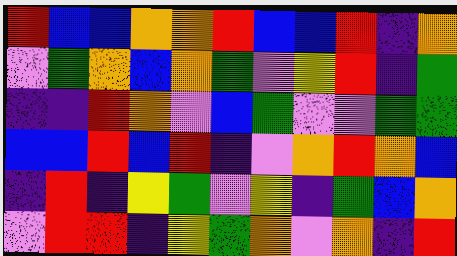[["red", "blue", "blue", "orange", "orange", "red", "blue", "blue", "red", "indigo", "orange"], ["violet", "green", "orange", "blue", "orange", "green", "violet", "yellow", "red", "indigo", "green"], ["indigo", "indigo", "red", "orange", "violet", "blue", "green", "violet", "violet", "green", "green"], ["blue", "blue", "red", "blue", "red", "indigo", "violet", "orange", "red", "orange", "blue"], ["indigo", "red", "indigo", "yellow", "green", "violet", "yellow", "indigo", "green", "blue", "orange"], ["violet", "red", "red", "indigo", "yellow", "green", "orange", "violet", "orange", "indigo", "red"]]